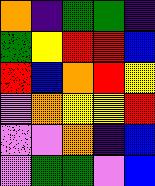[["orange", "indigo", "green", "green", "indigo"], ["green", "yellow", "red", "red", "blue"], ["red", "blue", "orange", "red", "yellow"], ["violet", "orange", "yellow", "yellow", "red"], ["violet", "violet", "orange", "indigo", "blue"], ["violet", "green", "green", "violet", "blue"]]